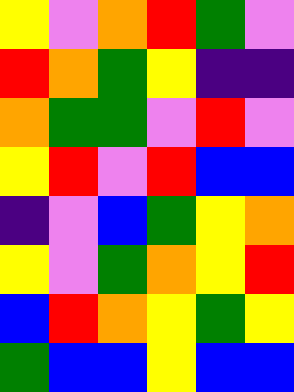[["yellow", "violet", "orange", "red", "green", "violet"], ["red", "orange", "green", "yellow", "indigo", "indigo"], ["orange", "green", "green", "violet", "red", "violet"], ["yellow", "red", "violet", "red", "blue", "blue"], ["indigo", "violet", "blue", "green", "yellow", "orange"], ["yellow", "violet", "green", "orange", "yellow", "red"], ["blue", "red", "orange", "yellow", "green", "yellow"], ["green", "blue", "blue", "yellow", "blue", "blue"]]